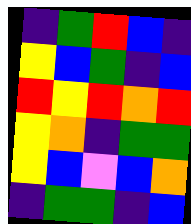[["indigo", "green", "red", "blue", "indigo"], ["yellow", "blue", "green", "indigo", "blue"], ["red", "yellow", "red", "orange", "red"], ["yellow", "orange", "indigo", "green", "green"], ["yellow", "blue", "violet", "blue", "orange"], ["indigo", "green", "green", "indigo", "blue"]]